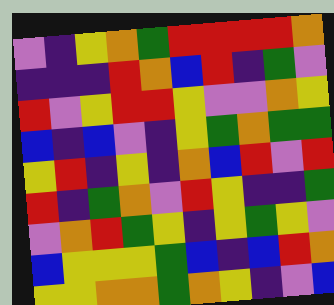[["violet", "indigo", "yellow", "orange", "green", "red", "red", "red", "red", "orange"], ["indigo", "indigo", "indigo", "red", "orange", "blue", "red", "indigo", "green", "violet"], ["red", "violet", "yellow", "red", "red", "yellow", "violet", "violet", "orange", "yellow"], ["blue", "indigo", "blue", "violet", "indigo", "yellow", "green", "orange", "green", "green"], ["yellow", "red", "indigo", "yellow", "indigo", "orange", "blue", "red", "violet", "red"], ["red", "indigo", "green", "orange", "violet", "red", "yellow", "indigo", "indigo", "green"], ["violet", "orange", "red", "green", "yellow", "indigo", "yellow", "green", "yellow", "violet"], ["blue", "yellow", "yellow", "yellow", "green", "blue", "indigo", "blue", "red", "orange"], ["yellow", "yellow", "orange", "orange", "green", "orange", "yellow", "indigo", "violet", "blue"]]